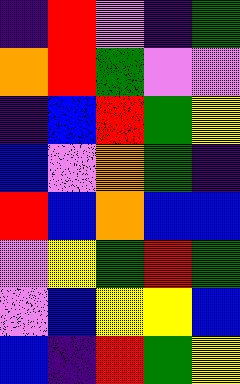[["indigo", "red", "violet", "indigo", "green"], ["orange", "red", "green", "violet", "violet"], ["indigo", "blue", "red", "green", "yellow"], ["blue", "violet", "orange", "green", "indigo"], ["red", "blue", "orange", "blue", "blue"], ["violet", "yellow", "green", "red", "green"], ["violet", "blue", "yellow", "yellow", "blue"], ["blue", "indigo", "red", "green", "yellow"]]